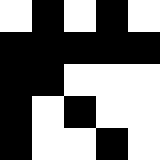[["white", "black", "white", "black", "white"], ["black", "black", "black", "black", "black"], ["black", "black", "white", "white", "white"], ["black", "white", "black", "white", "white"], ["black", "white", "white", "black", "white"]]